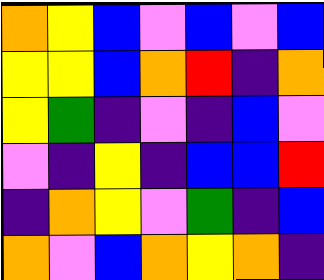[["orange", "yellow", "blue", "violet", "blue", "violet", "blue"], ["yellow", "yellow", "blue", "orange", "red", "indigo", "orange"], ["yellow", "green", "indigo", "violet", "indigo", "blue", "violet"], ["violet", "indigo", "yellow", "indigo", "blue", "blue", "red"], ["indigo", "orange", "yellow", "violet", "green", "indigo", "blue"], ["orange", "violet", "blue", "orange", "yellow", "orange", "indigo"]]